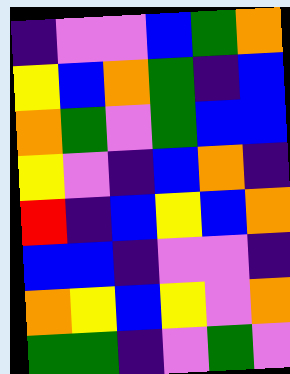[["indigo", "violet", "violet", "blue", "green", "orange"], ["yellow", "blue", "orange", "green", "indigo", "blue"], ["orange", "green", "violet", "green", "blue", "blue"], ["yellow", "violet", "indigo", "blue", "orange", "indigo"], ["red", "indigo", "blue", "yellow", "blue", "orange"], ["blue", "blue", "indigo", "violet", "violet", "indigo"], ["orange", "yellow", "blue", "yellow", "violet", "orange"], ["green", "green", "indigo", "violet", "green", "violet"]]